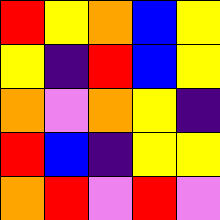[["red", "yellow", "orange", "blue", "yellow"], ["yellow", "indigo", "red", "blue", "yellow"], ["orange", "violet", "orange", "yellow", "indigo"], ["red", "blue", "indigo", "yellow", "yellow"], ["orange", "red", "violet", "red", "violet"]]